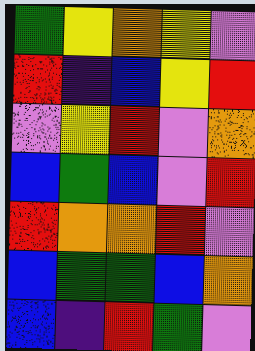[["green", "yellow", "orange", "yellow", "violet"], ["red", "indigo", "blue", "yellow", "red"], ["violet", "yellow", "red", "violet", "orange"], ["blue", "green", "blue", "violet", "red"], ["red", "orange", "orange", "red", "violet"], ["blue", "green", "green", "blue", "orange"], ["blue", "indigo", "red", "green", "violet"]]